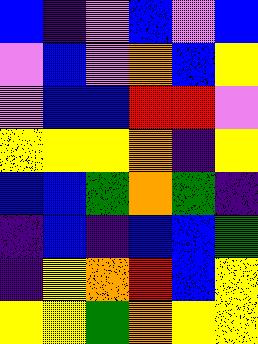[["blue", "indigo", "violet", "blue", "violet", "blue"], ["violet", "blue", "violet", "orange", "blue", "yellow"], ["violet", "blue", "blue", "red", "red", "violet"], ["yellow", "yellow", "yellow", "orange", "indigo", "yellow"], ["blue", "blue", "green", "orange", "green", "indigo"], ["indigo", "blue", "indigo", "blue", "blue", "green"], ["indigo", "yellow", "orange", "red", "blue", "yellow"], ["yellow", "yellow", "green", "orange", "yellow", "yellow"]]